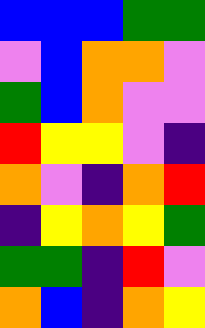[["blue", "blue", "blue", "green", "green"], ["violet", "blue", "orange", "orange", "violet"], ["green", "blue", "orange", "violet", "violet"], ["red", "yellow", "yellow", "violet", "indigo"], ["orange", "violet", "indigo", "orange", "red"], ["indigo", "yellow", "orange", "yellow", "green"], ["green", "green", "indigo", "red", "violet"], ["orange", "blue", "indigo", "orange", "yellow"]]